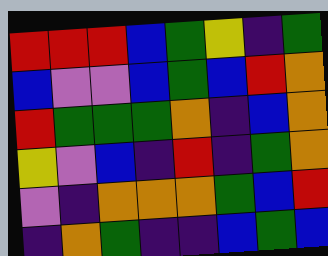[["red", "red", "red", "blue", "green", "yellow", "indigo", "green"], ["blue", "violet", "violet", "blue", "green", "blue", "red", "orange"], ["red", "green", "green", "green", "orange", "indigo", "blue", "orange"], ["yellow", "violet", "blue", "indigo", "red", "indigo", "green", "orange"], ["violet", "indigo", "orange", "orange", "orange", "green", "blue", "red"], ["indigo", "orange", "green", "indigo", "indigo", "blue", "green", "blue"]]